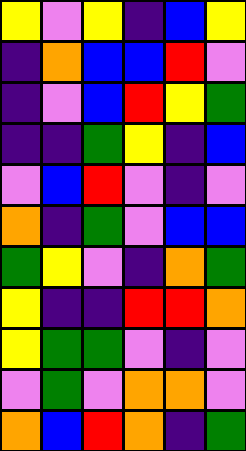[["yellow", "violet", "yellow", "indigo", "blue", "yellow"], ["indigo", "orange", "blue", "blue", "red", "violet"], ["indigo", "violet", "blue", "red", "yellow", "green"], ["indigo", "indigo", "green", "yellow", "indigo", "blue"], ["violet", "blue", "red", "violet", "indigo", "violet"], ["orange", "indigo", "green", "violet", "blue", "blue"], ["green", "yellow", "violet", "indigo", "orange", "green"], ["yellow", "indigo", "indigo", "red", "red", "orange"], ["yellow", "green", "green", "violet", "indigo", "violet"], ["violet", "green", "violet", "orange", "orange", "violet"], ["orange", "blue", "red", "orange", "indigo", "green"]]